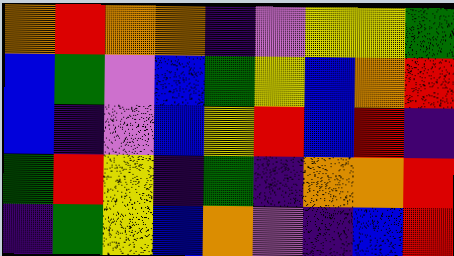[["orange", "red", "orange", "orange", "indigo", "violet", "yellow", "yellow", "green"], ["blue", "green", "violet", "blue", "green", "yellow", "blue", "orange", "red"], ["blue", "indigo", "violet", "blue", "yellow", "red", "blue", "red", "indigo"], ["green", "red", "yellow", "indigo", "green", "indigo", "orange", "orange", "red"], ["indigo", "green", "yellow", "blue", "orange", "violet", "indigo", "blue", "red"]]